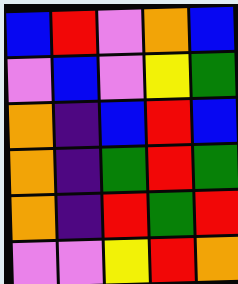[["blue", "red", "violet", "orange", "blue"], ["violet", "blue", "violet", "yellow", "green"], ["orange", "indigo", "blue", "red", "blue"], ["orange", "indigo", "green", "red", "green"], ["orange", "indigo", "red", "green", "red"], ["violet", "violet", "yellow", "red", "orange"]]